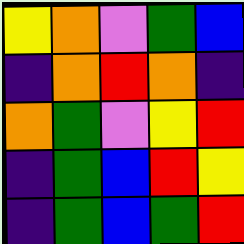[["yellow", "orange", "violet", "green", "blue"], ["indigo", "orange", "red", "orange", "indigo"], ["orange", "green", "violet", "yellow", "red"], ["indigo", "green", "blue", "red", "yellow"], ["indigo", "green", "blue", "green", "red"]]